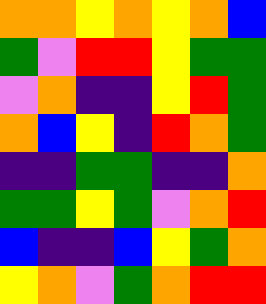[["orange", "orange", "yellow", "orange", "yellow", "orange", "blue"], ["green", "violet", "red", "red", "yellow", "green", "green"], ["violet", "orange", "indigo", "indigo", "yellow", "red", "green"], ["orange", "blue", "yellow", "indigo", "red", "orange", "green"], ["indigo", "indigo", "green", "green", "indigo", "indigo", "orange"], ["green", "green", "yellow", "green", "violet", "orange", "red"], ["blue", "indigo", "indigo", "blue", "yellow", "green", "orange"], ["yellow", "orange", "violet", "green", "orange", "red", "red"]]